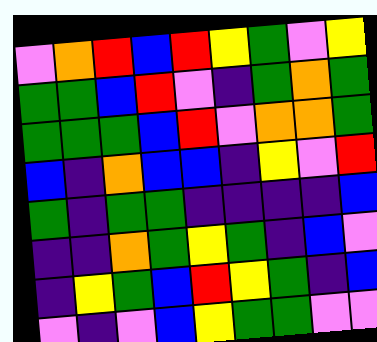[["violet", "orange", "red", "blue", "red", "yellow", "green", "violet", "yellow"], ["green", "green", "blue", "red", "violet", "indigo", "green", "orange", "green"], ["green", "green", "green", "blue", "red", "violet", "orange", "orange", "green"], ["blue", "indigo", "orange", "blue", "blue", "indigo", "yellow", "violet", "red"], ["green", "indigo", "green", "green", "indigo", "indigo", "indigo", "indigo", "blue"], ["indigo", "indigo", "orange", "green", "yellow", "green", "indigo", "blue", "violet"], ["indigo", "yellow", "green", "blue", "red", "yellow", "green", "indigo", "blue"], ["violet", "indigo", "violet", "blue", "yellow", "green", "green", "violet", "violet"]]